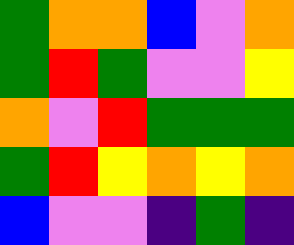[["green", "orange", "orange", "blue", "violet", "orange"], ["green", "red", "green", "violet", "violet", "yellow"], ["orange", "violet", "red", "green", "green", "green"], ["green", "red", "yellow", "orange", "yellow", "orange"], ["blue", "violet", "violet", "indigo", "green", "indigo"]]